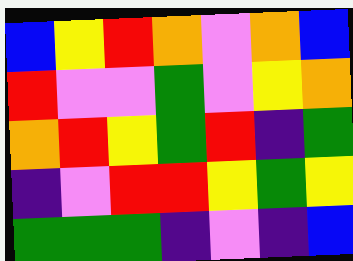[["blue", "yellow", "red", "orange", "violet", "orange", "blue"], ["red", "violet", "violet", "green", "violet", "yellow", "orange"], ["orange", "red", "yellow", "green", "red", "indigo", "green"], ["indigo", "violet", "red", "red", "yellow", "green", "yellow"], ["green", "green", "green", "indigo", "violet", "indigo", "blue"]]